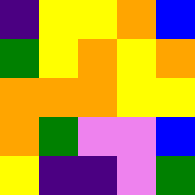[["indigo", "yellow", "yellow", "orange", "blue"], ["green", "yellow", "orange", "yellow", "orange"], ["orange", "orange", "orange", "yellow", "yellow"], ["orange", "green", "violet", "violet", "blue"], ["yellow", "indigo", "indigo", "violet", "green"]]